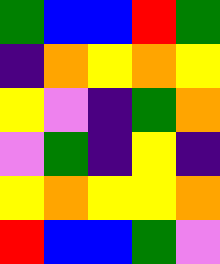[["green", "blue", "blue", "red", "green"], ["indigo", "orange", "yellow", "orange", "yellow"], ["yellow", "violet", "indigo", "green", "orange"], ["violet", "green", "indigo", "yellow", "indigo"], ["yellow", "orange", "yellow", "yellow", "orange"], ["red", "blue", "blue", "green", "violet"]]